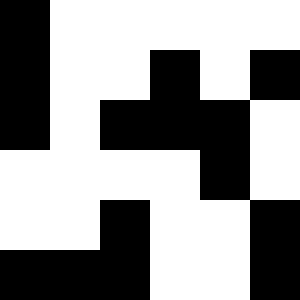[["black", "white", "white", "white", "white", "white"], ["black", "white", "white", "black", "white", "black"], ["black", "white", "black", "black", "black", "white"], ["white", "white", "white", "white", "black", "white"], ["white", "white", "black", "white", "white", "black"], ["black", "black", "black", "white", "white", "black"]]